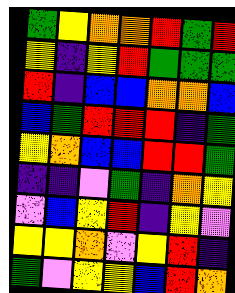[["green", "yellow", "orange", "orange", "red", "green", "red"], ["yellow", "indigo", "yellow", "red", "green", "green", "green"], ["red", "indigo", "blue", "blue", "orange", "orange", "blue"], ["blue", "green", "red", "red", "red", "indigo", "green"], ["yellow", "orange", "blue", "blue", "red", "red", "green"], ["indigo", "indigo", "violet", "green", "indigo", "orange", "yellow"], ["violet", "blue", "yellow", "red", "indigo", "yellow", "violet"], ["yellow", "yellow", "orange", "violet", "yellow", "red", "indigo"], ["green", "violet", "yellow", "yellow", "blue", "red", "orange"]]